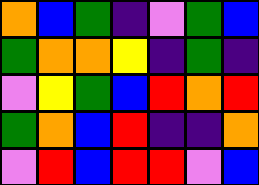[["orange", "blue", "green", "indigo", "violet", "green", "blue"], ["green", "orange", "orange", "yellow", "indigo", "green", "indigo"], ["violet", "yellow", "green", "blue", "red", "orange", "red"], ["green", "orange", "blue", "red", "indigo", "indigo", "orange"], ["violet", "red", "blue", "red", "red", "violet", "blue"]]